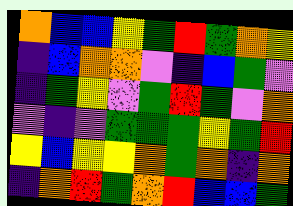[["orange", "blue", "blue", "yellow", "green", "red", "green", "orange", "yellow"], ["indigo", "blue", "orange", "orange", "violet", "indigo", "blue", "green", "violet"], ["indigo", "green", "yellow", "violet", "green", "red", "green", "violet", "orange"], ["violet", "indigo", "violet", "green", "green", "green", "yellow", "green", "red"], ["yellow", "blue", "yellow", "yellow", "orange", "green", "orange", "indigo", "orange"], ["indigo", "orange", "red", "green", "orange", "red", "blue", "blue", "green"]]